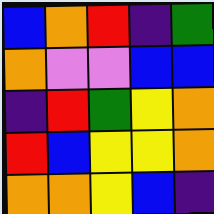[["blue", "orange", "red", "indigo", "green"], ["orange", "violet", "violet", "blue", "blue"], ["indigo", "red", "green", "yellow", "orange"], ["red", "blue", "yellow", "yellow", "orange"], ["orange", "orange", "yellow", "blue", "indigo"]]